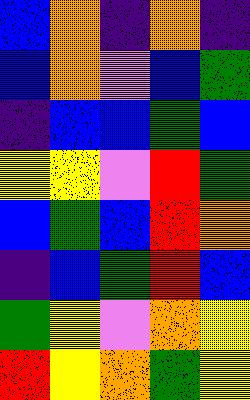[["blue", "orange", "indigo", "orange", "indigo"], ["blue", "orange", "violet", "blue", "green"], ["indigo", "blue", "blue", "green", "blue"], ["yellow", "yellow", "violet", "red", "green"], ["blue", "green", "blue", "red", "orange"], ["indigo", "blue", "green", "red", "blue"], ["green", "yellow", "violet", "orange", "yellow"], ["red", "yellow", "orange", "green", "yellow"]]